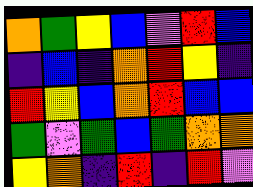[["orange", "green", "yellow", "blue", "violet", "red", "blue"], ["indigo", "blue", "indigo", "orange", "red", "yellow", "indigo"], ["red", "yellow", "blue", "orange", "red", "blue", "blue"], ["green", "violet", "green", "blue", "green", "orange", "orange"], ["yellow", "orange", "indigo", "red", "indigo", "red", "violet"]]